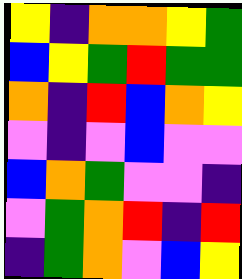[["yellow", "indigo", "orange", "orange", "yellow", "green"], ["blue", "yellow", "green", "red", "green", "green"], ["orange", "indigo", "red", "blue", "orange", "yellow"], ["violet", "indigo", "violet", "blue", "violet", "violet"], ["blue", "orange", "green", "violet", "violet", "indigo"], ["violet", "green", "orange", "red", "indigo", "red"], ["indigo", "green", "orange", "violet", "blue", "yellow"]]